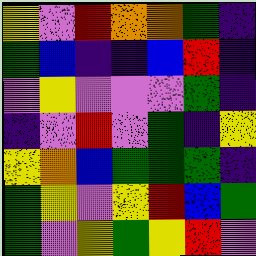[["yellow", "violet", "red", "orange", "orange", "green", "indigo"], ["green", "blue", "indigo", "indigo", "blue", "red", "indigo"], ["violet", "yellow", "violet", "violet", "violet", "green", "indigo"], ["indigo", "violet", "red", "violet", "green", "indigo", "yellow"], ["yellow", "orange", "blue", "green", "green", "green", "indigo"], ["green", "yellow", "violet", "yellow", "red", "blue", "green"], ["green", "violet", "yellow", "green", "yellow", "red", "violet"]]